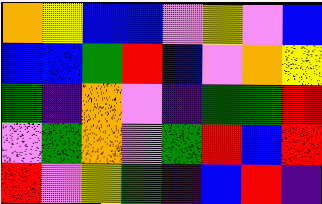[["orange", "yellow", "blue", "blue", "violet", "yellow", "violet", "blue"], ["blue", "blue", "green", "red", "blue", "violet", "orange", "yellow"], ["green", "indigo", "orange", "violet", "indigo", "green", "green", "red"], ["violet", "green", "orange", "violet", "green", "red", "blue", "red"], ["red", "violet", "yellow", "green", "indigo", "blue", "red", "indigo"]]